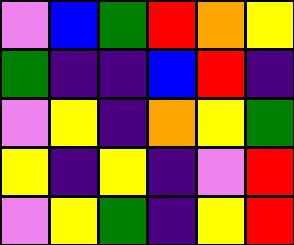[["violet", "blue", "green", "red", "orange", "yellow"], ["green", "indigo", "indigo", "blue", "red", "indigo"], ["violet", "yellow", "indigo", "orange", "yellow", "green"], ["yellow", "indigo", "yellow", "indigo", "violet", "red"], ["violet", "yellow", "green", "indigo", "yellow", "red"]]